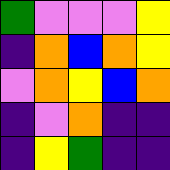[["green", "violet", "violet", "violet", "yellow"], ["indigo", "orange", "blue", "orange", "yellow"], ["violet", "orange", "yellow", "blue", "orange"], ["indigo", "violet", "orange", "indigo", "indigo"], ["indigo", "yellow", "green", "indigo", "indigo"]]